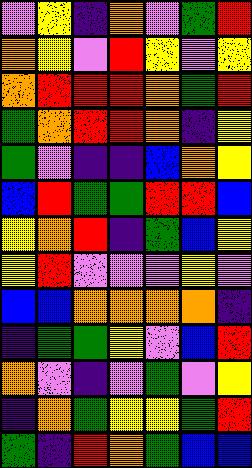[["violet", "yellow", "indigo", "orange", "violet", "green", "red"], ["orange", "yellow", "violet", "red", "yellow", "violet", "yellow"], ["orange", "red", "red", "red", "orange", "green", "red"], ["green", "orange", "red", "red", "orange", "indigo", "yellow"], ["green", "violet", "indigo", "indigo", "blue", "orange", "yellow"], ["blue", "red", "green", "green", "red", "red", "blue"], ["yellow", "orange", "red", "indigo", "green", "blue", "yellow"], ["yellow", "red", "violet", "violet", "violet", "yellow", "violet"], ["blue", "blue", "orange", "orange", "orange", "orange", "indigo"], ["indigo", "green", "green", "yellow", "violet", "blue", "red"], ["orange", "violet", "indigo", "violet", "green", "violet", "yellow"], ["indigo", "orange", "green", "yellow", "yellow", "green", "red"], ["green", "indigo", "red", "orange", "green", "blue", "blue"]]